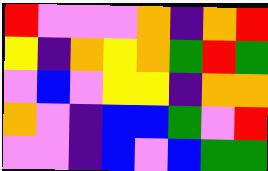[["red", "violet", "violet", "violet", "orange", "indigo", "orange", "red"], ["yellow", "indigo", "orange", "yellow", "orange", "green", "red", "green"], ["violet", "blue", "violet", "yellow", "yellow", "indigo", "orange", "orange"], ["orange", "violet", "indigo", "blue", "blue", "green", "violet", "red"], ["violet", "violet", "indigo", "blue", "violet", "blue", "green", "green"]]